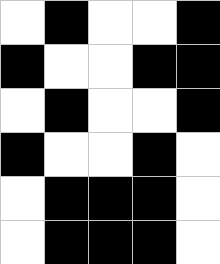[["white", "black", "white", "white", "black"], ["black", "white", "white", "black", "black"], ["white", "black", "white", "white", "black"], ["black", "white", "white", "black", "white"], ["white", "black", "black", "black", "white"], ["white", "black", "black", "black", "white"]]